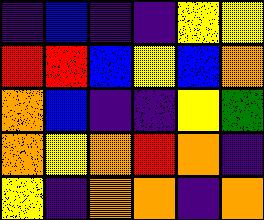[["indigo", "blue", "indigo", "indigo", "yellow", "yellow"], ["red", "red", "blue", "yellow", "blue", "orange"], ["orange", "blue", "indigo", "indigo", "yellow", "green"], ["orange", "yellow", "orange", "red", "orange", "indigo"], ["yellow", "indigo", "orange", "orange", "indigo", "orange"]]